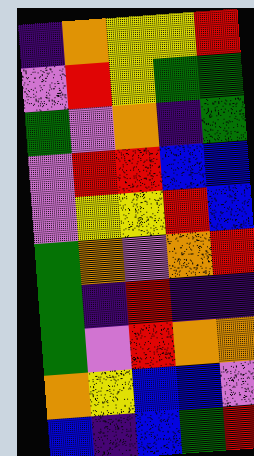[["indigo", "orange", "yellow", "yellow", "red"], ["violet", "red", "yellow", "green", "green"], ["green", "violet", "orange", "indigo", "green"], ["violet", "red", "red", "blue", "blue"], ["violet", "yellow", "yellow", "red", "blue"], ["green", "orange", "violet", "orange", "red"], ["green", "indigo", "red", "indigo", "indigo"], ["green", "violet", "red", "orange", "orange"], ["orange", "yellow", "blue", "blue", "violet"], ["blue", "indigo", "blue", "green", "red"]]